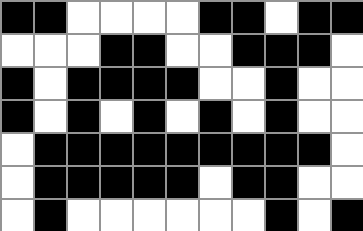[["black", "black", "white", "white", "white", "white", "black", "black", "white", "black", "black"], ["white", "white", "white", "black", "black", "white", "white", "black", "black", "black", "white"], ["black", "white", "black", "black", "black", "black", "white", "white", "black", "white", "white"], ["black", "white", "black", "white", "black", "white", "black", "white", "black", "white", "white"], ["white", "black", "black", "black", "black", "black", "black", "black", "black", "black", "white"], ["white", "black", "black", "black", "black", "black", "white", "black", "black", "white", "white"], ["white", "black", "white", "white", "white", "white", "white", "white", "black", "white", "black"]]